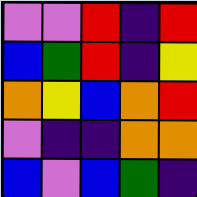[["violet", "violet", "red", "indigo", "red"], ["blue", "green", "red", "indigo", "yellow"], ["orange", "yellow", "blue", "orange", "red"], ["violet", "indigo", "indigo", "orange", "orange"], ["blue", "violet", "blue", "green", "indigo"]]